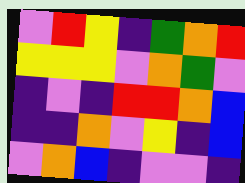[["violet", "red", "yellow", "indigo", "green", "orange", "red"], ["yellow", "yellow", "yellow", "violet", "orange", "green", "violet"], ["indigo", "violet", "indigo", "red", "red", "orange", "blue"], ["indigo", "indigo", "orange", "violet", "yellow", "indigo", "blue"], ["violet", "orange", "blue", "indigo", "violet", "violet", "indigo"]]